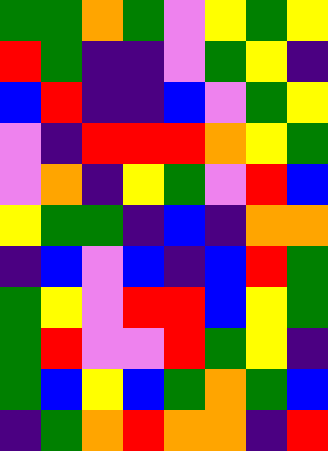[["green", "green", "orange", "green", "violet", "yellow", "green", "yellow"], ["red", "green", "indigo", "indigo", "violet", "green", "yellow", "indigo"], ["blue", "red", "indigo", "indigo", "blue", "violet", "green", "yellow"], ["violet", "indigo", "red", "red", "red", "orange", "yellow", "green"], ["violet", "orange", "indigo", "yellow", "green", "violet", "red", "blue"], ["yellow", "green", "green", "indigo", "blue", "indigo", "orange", "orange"], ["indigo", "blue", "violet", "blue", "indigo", "blue", "red", "green"], ["green", "yellow", "violet", "red", "red", "blue", "yellow", "green"], ["green", "red", "violet", "violet", "red", "green", "yellow", "indigo"], ["green", "blue", "yellow", "blue", "green", "orange", "green", "blue"], ["indigo", "green", "orange", "red", "orange", "orange", "indigo", "red"]]